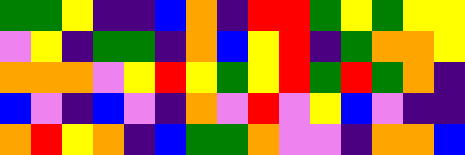[["green", "green", "yellow", "indigo", "indigo", "blue", "orange", "indigo", "red", "red", "green", "yellow", "green", "yellow", "yellow"], ["violet", "yellow", "indigo", "green", "green", "indigo", "orange", "blue", "yellow", "red", "indigo", "green", "orange", "orange", "yellow"], ["orange", "orange", "orange", "violet", "yellow", "red", "yellow", "green", "yellow", "red", "green", "red", "green", "orange", "indigo"], ["blue", "violet", "indigo", "blue", "violet", "indigo", "orange", "violet", "red", "violet", "yellow", "blue", "violet", "indigo", "indigo"], ["orange", "red", "yellow", "orange", "indigo", "blue", "green", "green", "orange", "violet", "violet", "indigo", "orange", "orange", "blue"]]